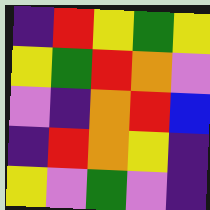[["indigo", "red", "yellow", "green", "yellow"], ["yellow", "green", "red", "orange", "violet"], ["violet", "indigo", "orange", "red", "blue"], ["indigo", "red", "orange", "yellow", "indigo"], ["yellow", "violet", "green", "violet", "indigo"]]